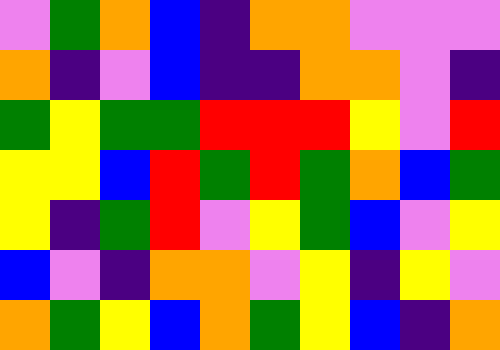[["violet", "green", "orange", "blue", "indigo", "orange", "orange", "violet", "violet", "violet"], ["orange", "indigo", "violet", "blue", "indigo", "indigo", "orange", "orange", "violet", "indigo"], ["green", "yellow", "green", "green", "red", "red", "red", "yellow", "violet", "red"], ["yellow", "yellow", "blue", "red", "green", "red", "green", "orange", "blue", "green"], ["yellow", "indigo", "green", "red", "violet", "yellow", "green", "blue", "violet", "yellow"], ["blue", "violet", "indigo", "orange", "orange", "violet", "yellow", "indigo", "yellow", "violet"], ["orange", "green", "yellow", "blue", "orange", "green", "yellow", "blue", "indigo", "orange"]]